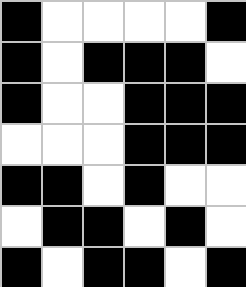[["black", "white", "white", "white", "white", "black"], ["black", "white", "black", "black", "black", "white"], ["black", "white", "white", "black", "black", "black"], ["white", "white", "white", "black", "black", "black"], ["black", "black", "white", "black", "white", "white"], ["white", "black", "black", "white", "black", "white"], ["black", "white", "black", "black", "white", "black"]]